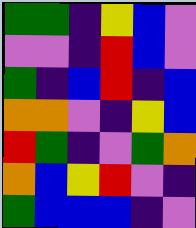[["green", "green", "indigo", "yellow", "blue", "violet"], ["violet", "violet", "indigo", "red", "blue", "violet"], ["green", "indigo", "blue", "red", "indigo", "blue"], ["orange", "orange", "violet", "indigo", "yellow", "blue"], ["red", "green", "indigo", "violet", "green", "orange"], ["orange", "blue", "yellow", "red", "violet", "indigo"], ["green", "blue", "blue", "blue", "indigo", "violet"]]